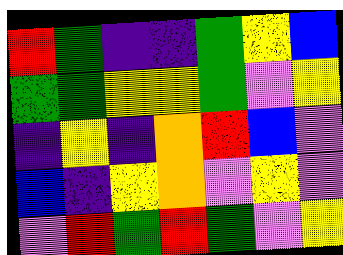[["red", "green", "indigo", "indigo", "green", "yellow", "blue"], ["green", "green", "yellow", "yellow", "green", "violet", "yellow"], ["indigo", "yellow", "indigo", "orange", "red", "blue", "violet"], ["blue", "indigo", "yellow", "orange", "violet", "yellow", "violet"], ["violet", "red", "green", "red", "green", "violet", "yellow"]]